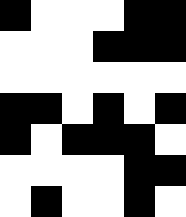[["black", "white", "white", "white", "black", "black"], ["white", "white", "white", "black", "black", "black"], ["white", "white", "white", "white", "white", "white"], ["black", "black", "white", "black", "white", "black"], ["black", "white", "black", "black", "black", "white"], ["white", "white", "white", "white", "black", "black"], ["white", "black", "white", "white", "black", "white"]]